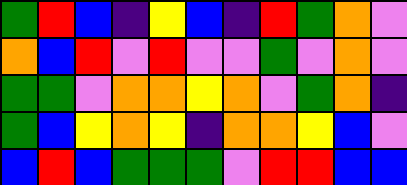[["green", "red", "blue", "indigo", "yellow", "blue", "indigo", "red", "green", "orange", "violet"], ["orange", "blue", "red", "violet", "red", "violet", "violet", "green", "violet", "orange", "violet"], ["green", "green", "violet", "orange", "orange", "yellow", "orange", "violet", "green", "orange", "indigo"], ["green", "blue", "yellow", "orange", "yellow", "indigo", "orange", "orange", "yellow", "blue", "violet"], ["blue", "red", "blue", "green", "green", "green", "violet", "red", "red", "blue", "blue"]]